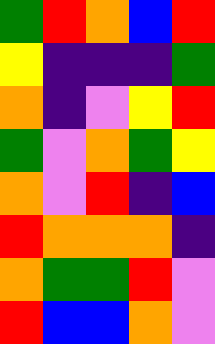[["green", "red", "orange", "blue", "red"], ["yellow", "indigo", "indigo", "indigo", "green"], ["orange", "indigo", "violet", "yellow", "red"], ["green", "violet", "orange", "green", "yellow"], ["orange", "violet", "red", "indigo", "blue"], ["red", "orange", "orange", "orange", "indigo"], ["orange", "green", "green", "red", "violet"], ["red", "blue", "blue", "orange", "violet"]]